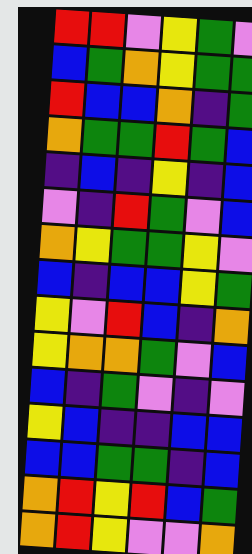[["red", "red", "violet", "yellow", "green", "violet"], ["blue", "green", "orange", "yellow", "green", "green"], ["red", "blue", "blue", "orange", "indigo", "green"], ["orange", "green", "green", "red", "green", "blue"], ["indigo", "blue", "indigo", "yellow", "indigo", "blue"], ["violet", "indigo", "red", "green", "violet", "blue"], ["orange", "yellow", "green", "green", "yellow", "violet"], ["blue", "indigo", "blue", "blue", "yellow", "green"], ["yellow", "violet", "red", "blue", "indigo", "orange"], ["yellow", "orange", "orange", "green", "violet", "blue"], ["blue", "indigo", "green", "violet", "indigo", "violet"], ["yellow", "blue", "indigo", "indigo", "blue", "blue"], ["blue", "blue", "green", "green", "indigo", "blue"], ["orange", "red", "yellow", "red", "blue", "green"], ["orange", "red", "yellow", "violet", "violet", "orange"]]